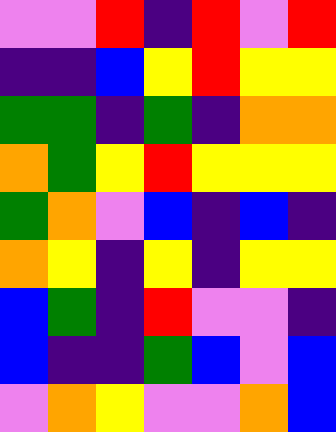[["violet", "violet", "red", "indigo", "red", "violet", "red"], ["indigo", "indigo", "blue", "yellow", "red", "yellow", "yellow"], ["green", "green", "indigo", "green", "indigo", "orange", "orange"], ["orange", "green", "yellow", "red", "yellow", "yellow", "yellow"], ["green", "orange", "violet", "blue", "indigo", "blue", "indigo"], ["orange", "yellow", "indigo", "yellow", "indigo", "yellow", "yellow"], ["blue", "green", "indigo", "red", "violet", "violet", "indigo"], ["blue", "indigo", "indigo", "green", "blue", "violet", "blue"], ["violet", "orange", "yellow", "violet", "violet", "orange", "blue"]]